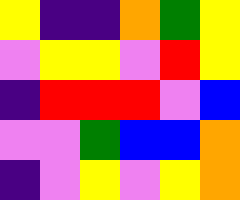[["yellow", "indigo", "indigo", "orange", "green", "yellow"], ["violet", "yellow", "yellow", "violet", "red", "yellow"], ["indigo", "red", "red", "red", "violet", "blue"], ["violet", "violet", "green", "blue", "blue", "orange"], ["indigo", "violet", "yellow", "violet", "yellow", "orange"]]